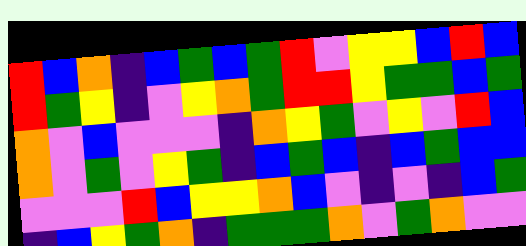[["red", "blue", "orange", "indigo", "blue", "green", "blue", "green", "red", "violet", "yellow", "yellow", "blue", "red", "blue"], ["red", "green", "yellow", "indigo", "violet", "yellow", "orange", "green", "red", "red", "yellow", "green", "green", "blue", "green"], ["orange", "violet", "blue", "violet", "violet", "violet", "indigo", "orange", "yellow", "green", "violet", "yellow", "violet", "red", "blue"], ["orange", "violet", "green", "violet", "yellow", "green", "indigo", "blue", "green", "blue", "indigo", "blue", "green", "blue", "blue"], ["violet", "violet", "violet", "red", "blue", "yellow", "yellow", "orange", "blue", "violet", "indigo", "violet", "indigo", "blue", "green"], ["indigo", "blue", "yellow", "green", "orange", "indigo", "green", "green", "green", "orange", "violet", "green", "orange", "violet", "violet"]]